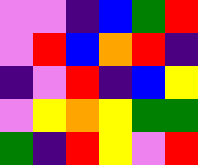[["violet", "violet", "indigo", "blue", "green", "red"], ["violet", "red", "blue", "orange", "red", "indigo"], ["indigo", "violet", "red", "indigo", "blue", "yellow"], ["violet", "yellow", "orange", "yellow", "green", "green"], ["green", "indigo", "red", "yellow", "violet", "red"]]